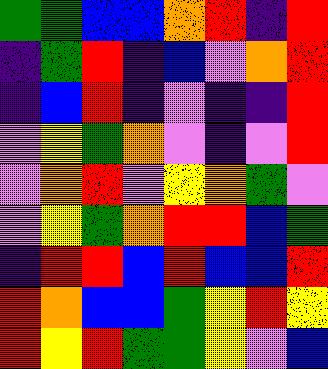[["green", "green", "blue", "blue", "orange", "red", "indigo", "red"], ["indigo", "green", "red", "indigo", "blue", "violet", "orange", "red"], ["indigo", "blue", "red", "indigo", "violet", "indigo", "indigo", "red"], ["violet", "yellow", "green", "orange", "violet", "indigo", "violet", "red"], ["violet", "orange", "red", "violet", "yellow", "orange", "green", "violet"], ["violet", "yellow", "green", "orange", "red", "red", "blue", "green"], ["indigo", "red", "red", "blue", "red", "blue", "blue", "red"], ["red", "orange", "blue", "blue", "green", "yellow", "red", "yellow"], ["red", "yellow", "red", "green", "green", "yellow", "violet", "blue"]]